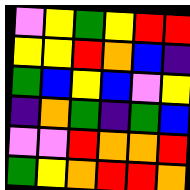[["violet", "yellow", "green", "yellow", "red", "red"], ["yellow", "yellow", "red", "orange", "blue", "indigo"], ["green", "blue", "yellow", "blue", "violet", "yellow"], ["indigo", "orange", "green", "indigo", "green", "blue"], ["violet", "violet", "red", "orange", "orange", "red"], ["green", "yellow", "orange", "red", "red", "orange"]]